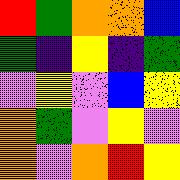[["red", "green", "orange", "orange", "blue"], ["green", "indigo", "yellow", "indigo", "green"], ["violet", "yellow", "violet", "blue", "yellow"], ["orange", "green", "violet", "yellow", "violet"], ["orange", "violet", "orange", "red", "yellow"]]